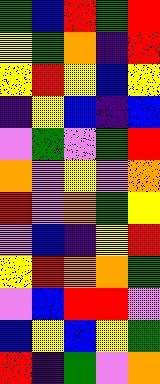[["green", "blue", "red", "green", "red"], ["yellow", "green", "orange", "indigo", "red"], ["yellow", "red", "yellow", "blue", "yellow"], ["indigo", "yellow", "blue", "indigo", "blue"], ["violet", "green", "violet", "green", "red"], ["orange", "violet", "yellow", "violet", "orange"], ["red", "violet", "orange", "green", "yellow"], ["violet", "blue", "indigo", "yellow", "red"], ["yellow", "red", "orange", "orange", "green"], ["violet", "blue", "red", "red", "violet"], ["blue", "yellow", "blue", "yellow", "green"], ["red", "indigo", "green", "violet", "orange"]]